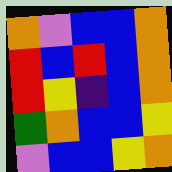[["orange", "violet", "blue", "blue", "orange"], ["red", "blue", "red", "blue", "orange"], ["red", "yellow", "indigo", "blue", "orange"], ["green", "orange", "blue", "blue", "yellow"], ["violet", "blue", "blue", "yellow", "orange"]]